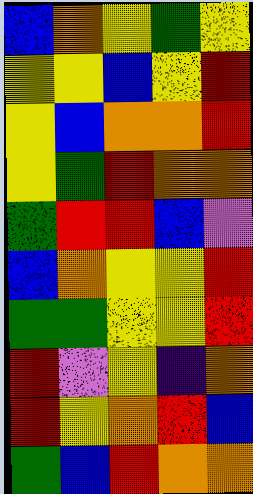[["blue", "orange", "yellow", "green", "yellow"], ["yellow", "yellow", "blue", "yellow", "red"], ["yellow", "blue", "orange", "orange", "red"], ["yellow", "green", "red", "orange", "orange"], ["green", "red", "red", "blue", "violet"], ["blue", "orange", "yellow", "yellow", "red"], ["green", "green", "yellow", "yellow", "red"], ["red", "violet", "yellow", "indigo", "orange"], ["red", "yellow", "orange", "red", "blue"], ["green", "blue", "red", "orange", "orange"]]